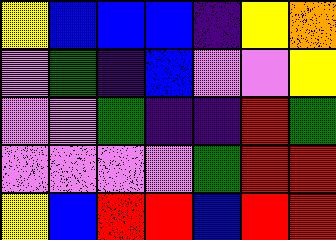[["yellow", "blue", "blue", "blue", "indigo", "yellow", "orange"], ["violet", "green", "indigo", "blue", "violet", "violet", "yellow"], ["violet", "violet", "green", "indigo", "indigo", "red", "green"], ["violet", "violet", "violet", "violet", "green", "red", "red"], ["yellow", "blue", "red", "red", "blue", "red", "red"]]